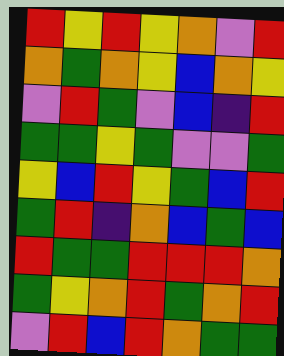[["red", "yellow", "red", "yellow", "orange", "violet", "red"], ["orange", "green", "orange", "yellow", "blue", "orange", "yellow"], ["violet", "red", "green", "violet", "blue", "indigo", "red"], ["green", "green", "yellow", "green", "violet", "violet", "green"], ["yellow", "blue", "red", "yellow", "green", "blue", "red"], ["green", "red", "indigo", "orange", "blue", "green", "blue"], ["red", "green", "green", "red", "red", "red", "orange"], ["green", "yellow", "orange", "red", "green", "orange", "red"], ["violet", "red", "blue", "red", "orange", "green", "green"]]